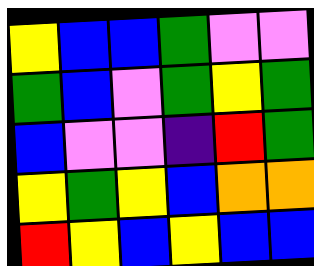[["yellow", "blue", "blue", "green", "violet", "violet"], ["green", "blue", "violet", "green", "yellow", "green"], ["blue", "violet", "violet", "indigo", "red", "green"], ["yellow", "green", "yellow", "blue", "orange", "orange"], ["red", "yellow", "blue", "yellow", "blue", "blue"]]